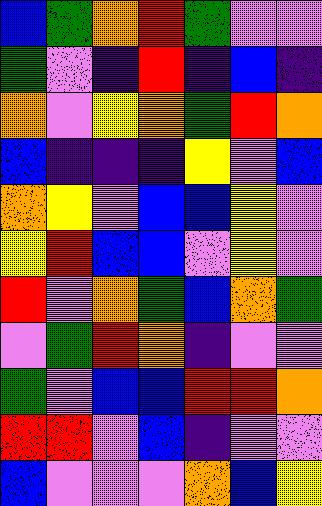[["blue", "green", "orange", "red", "green", "violet", "violet"], ["green", "violet", "indigo", "red", "indigo", "blue", "indigo"], ["orange", "violet", "yellow", "orange", "green", "red", "orange"], ["blue", "indigo", "indigo", "indigo", "yellow", "violet", "blue"], ["orange", "yellow", "violet", "blue", "blue", "yellow", "violet"], ["yellow", "red", "blue", "blue", "violet", "yellow", "violet"], ["red", "violet", "orange", "green", "blue", "orange", "green"], ["violet", "green", "red", "orange", "indigo", "violet", "violet"], ["green", "violet", "blue", "blue", "red", "red", "orange"], ["red", "red", "violet", "blue", "indigo", "violet", "violet"], ["blue", "violet", "violet", "violet", "orange", "blue", "yellow"]]